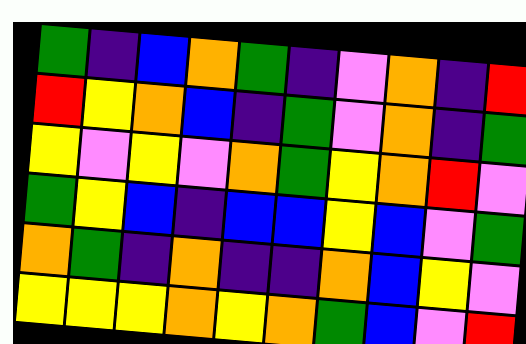[["green", "indigo", "blue", "orange", "green", "indigo", "violet", "orange", "indigo", "red"], ["red", "yellow", "orange", "blue", "indigo", "green", "violet", "orange", "indigo", "green"], ["yellow", "violet", "yellow", "violet", "orange", "green", "yellow", "orange", "red", "violet"], ["green", "yellow", "blue", "indigo", "blue", "blue", "yellow", "blue", "violet", "green"], ["orange", "green", "indigo", "orange", "indigo", "indigo", "orange", "blue", "yellow", "violet"], ["yellow", "yellow", "yellow", "orange", "yellow", "orange", "green", "blue", "violet", "red"]]